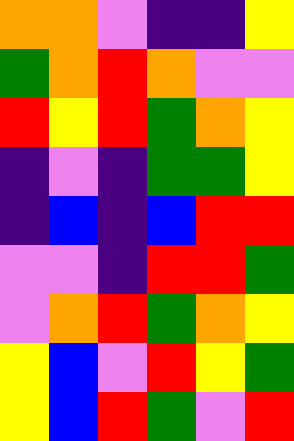[["orange", "orange", "violet", "indigo", "indigo", "yellow"], ["green", "orange", "red", "orange", "violet", "violet"], ["red", "yellow", "red", "green", "orange", "yellow"], ["indigo", "violet", "indigo", "green", "green", "yellow"], ["indigo", "blue", "indigo", "blue", "red", "red"], ["violet", "violet", "indigo", "red", "red", "green"], ["violet", "orange", "red", "green", "orange", "yellow"], ["yellow", "blue", "violet", "red", "yellow", "green"], ["yellow", "blue", "red", "green", "violet", "red"]]